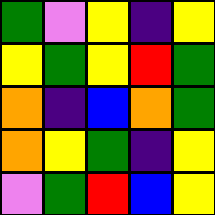[["green", "violet", "yellow", "indigo", "yellow"], ["yellow", "green", "yellow", "red", "green"], ["orange", "indigo", "blue", "orange", "green"], ["orange", "yellow", "green", "indigo", "yellow"], ["violet", "green", "red", "blue", "yellow"]]